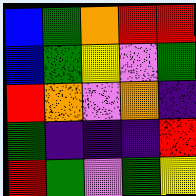[["blue", "green", "orange", "red", "red"], ["blue", "green", "yellow", "violet", "green"], ["red", "orange", "violet", "orange", "indigo"], ["green", "indigo", "indigo", "indigo", "red"], ["red", "green", "violet", "green", "yellow"]]